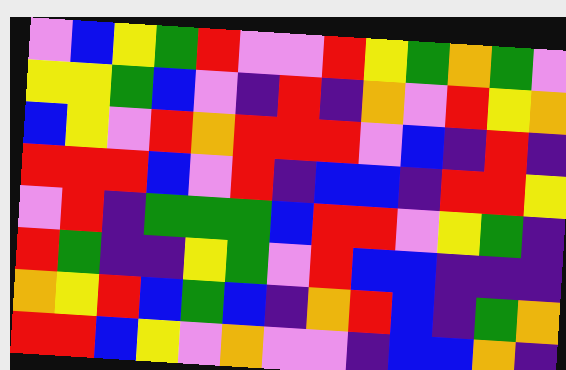[["violet", "blue", "yellow", "green", "red", "violet", "violet", "red", "yellow", "green", "orange", "green", "violet"], ["yellow", "yellow", "green", "blue", "violet", "indigo", "red", "indigo", "orange", "violet", "red", "yellow", "orange"], ["blue", "yellow", "violet", "red", "orange", "red", "red", "red", "violet", "blue", "indigo", "red", "indigo"], ["red", "red", "red", "blue", "violet", "red", "indigo", "blue", "blue", "indigo", "red", "red", "yellow"], ["violet", "red", "indigo", "green", "green", "green", "blue", "red", "red", "violet", "yellow", "green", "indigo"], ["red", "green", "indigo", "indigo", "yellow", "green", "violet", "red", "blue", "blue", "indigo", "indigo", "indigo"], ["orange", "yellow", "red", "blue", "green", "blue", "indigo", "orange", "red", "blue", "indigo", "green", "orange"], ["red", "red", "blue", "yellow", "violet", "orange", "violet", "violet", "indigo", "blue", "blue", "orange", "indigo"]]